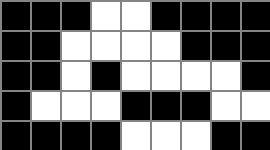[["black", "black", "black", "white", "white", "black", "black", "black", "black"], ["black", "black", "white", "white", "white", "white", "black", "black", "black"], ["black", "black", "white", "black", "white", "white", "white", "white", "black"], ["black", "white", "white", "white", "black", "black", "black", "white", "white"], ["black", "black", "black", "black", "white", "white", "white", "black", "black"]]